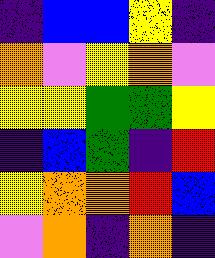[["indigo", "blue", "blue", "yellow", "indigo"], ["orange", "violet", "yellow", "orange", "violet"], ["yellow", "yellow", "green", "green", "yellow"], ["indigo", "blue", "green", "indigo", "red"], ["yellow", "orange", "orange", "red", "blue"], ["violet", "orange", "indigo", "orange", "indigo"]]